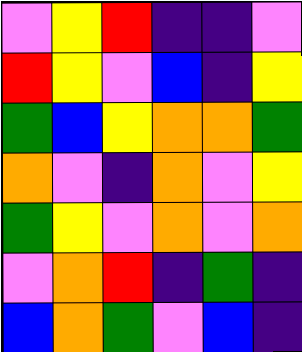[["violet", "yellow", "red", "indigo", "indigo", "violet"], ["red", "yellow", "violet", "blue", "indigo", "yellow"], ["green", "blue", "yellow", "orange", "orange", "green"], ["orange", "violet", "indigo", "orange", "violet", "yellow"], ["green", "yellow", "violet", "orange", "violet", "orange"], ["violet", "orange", "red", "indigo", "green", "indigo"], ["blue", "orange", "green", "violet", "blue", "indigo"]]